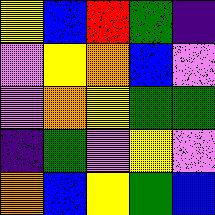[["yellow", "blue", "red", "green", "indigo"], ["violet", "yellow", "orange", "blue", "violet"], ["violet", "orange", "yellow", "green", "green"], ["indigo", "green", "violet", "yellow", "violet"], ["orange", "blue", "yellow", "green", "blue"]]